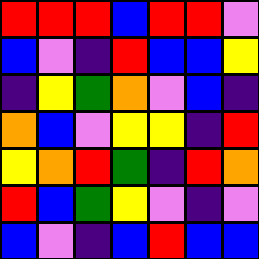[["red", "red", "red", "blue", "red", "red", "violet"], ["blue", "violet", "indigo", "red", "blue", "blue", "yellow"], ["indigo", "yellow", "green", "orange", "violet", "blue", "indigo"], ["orange", "blue", "violet", "yellow", "yellow", "indigo", "red"], ["yellow", "orange", "red", "green", "indigo", "red", "orange"], ["red", "blue", "green", "yellow", "violet", "indigo", "violet"], ["blue", "violet", "indigo", "blue", "red", "blue", "blue"]]